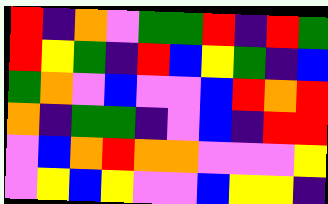[["red", "indigo", "orange", "violet", "green", "green", "red", "indigo", "red", "green"], ["red", "yellow", "green", "indigo", "red", "blue", "yellow", "green", "indigo", "blue"], ["green", "orange", "violet", "blue", "violet", "violet", "blue", "red", "orange", "red"], ["orange", "indigo", "green", "green", "indigo", "violet", "blue", "indigo", "red", "red"], ["violet", "blue", "orange", "red", "orange", "orange", "violet", "violet", "violet", "yellow"], ["violet", "yellow", "blue", "yellow", "violet", "violet", "blue", "yellow", "yellow", "indigo"]]